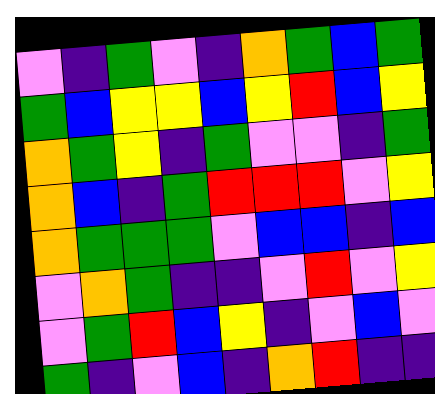[["violet", "indigo", "green", "violet", "indigo", "orange", "green", "blue", "green"], ["green", "blue", "yellow", "yellow", "blue", "yellow", "red", "blue", "yellow"], ["orange", "green", "yellow", "indigo", "green", "violet", "violet", "indigo", "green"], ["orange", "blue", "indigo", "green", "red", "red", "red", "violet", "yellow"], ["orange", "green", "green", "green", "violet", "blue", "blue", "indigo", "blue"], ["violet", "orange", "green", "indigo", "indigo", "violet", "red", "violet", "yellow"], ["violet", "green", "red", "blue", "yellow", "indigo", "violet", "blue", "violet"], ["green", "indigo", "violet", "blue", "indigo", "orange", "red", "indigo", "indigo"]]